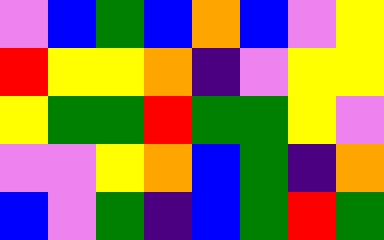[["violet", "blue", "green", "blue", "orange", "blue", "violet", "yellow"], ["red", "yellow", "yellow", "orange", "indigo", "violet", "yellow", "yellow"], ["yellow", "green", "green", "red", "green", "green", "yellow", "violet"], ["violet", "violet", "yellow", "orange", "blue", "green", "indigo", "orange"], ["blue", "violet", "green", "indigo", "blue", "green", "red", "green"]]